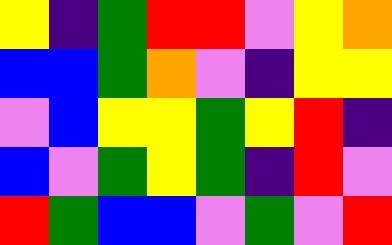[["yellow", "indigo", "green", "red", "red", "violet", "yellow", "orange"], ["blue", "blue", "green", "orange", "violet", "indigo", "yellow", "yellow"], ["violet", "blue", "yellow", "yellow", "green", "yellow", "red", "indigo"], ["blue", "violet", "green", "yellow", "green", "indigo", "red", "violet"], ["red", "green", "blue", "blue", "violet", "green", "violet", "red"]]